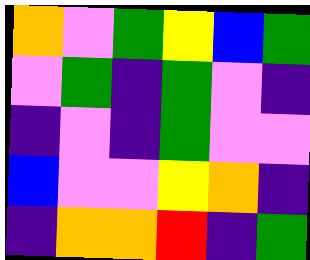[["orange", "violet", "green", "yellow", "blue", "green"], ["violet", "green", "indigo", "green", "violet", "indigo"], ["indigo", "violet", "indigo", "green", "violet", "violet"], ["blue", "violet", "violet", "yellow", "orange", "indigo"], ["indigo", "orange", "orange", "red", "indigo", "green"]]